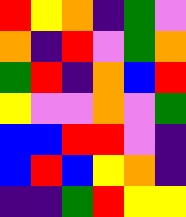[["red", "yellow", "orange", "indigo", "green", "violet"], ["orange", "indigo", "red", "violet", "green", "orange"], ["green", "red", "indigo", "orange", "blue", "red"], ["yellow", "violet", "violet", "orange", "violet", "green"], ["blue", "blue", "red", "red", "violet", "indigo"], ["blue", "red", "blue", "yellow", "orange", "indigo"], ["indigo", "indigo", "green", "red", "yellow", "yellow"]]